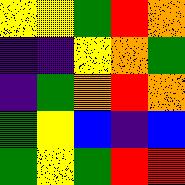[["yellow", "yellow", "green", "red", "orange"], ["indigo", "indigo", "yellow", "orange", "green"], ["indigo", "green", "orange", "red", "orange"], ["green", "yellow", "blue", "indigo", "blue"], ["green", "yellow", "green", "red", "red"]]